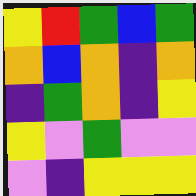[["yellow", "red", "green", "blue", "green"], ["orange", "blue", "orange", "indigo", "orange"], ["indigo", "green", "orange", "indigo", "yellow"], ["yellow", "violet", "green", "violet", "violet"], ["violet", "indigo", "yellow", "yellow", "yellow"]]